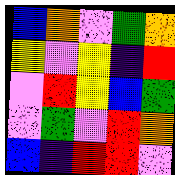[["blue", "orange", "violet", "green", "orange"], ["yellow", "violet", "yellow", "indigo", "red"], ["violet", "red", "yellow", "blue", "green"], ["violet", "green", "violet", "red", "orange"], ["blue", "indigo", "red", "red", "violet"]]